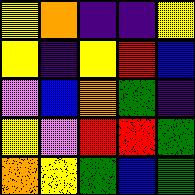[["yellow", "orange", "indigo", "indigo", "yellow"], ["yellow", "indigo", "yellow", "red", "blue"], ["violet", "blue", "orange", "green", "indigo"], ["yellow", "violet", "red", "red", "green"], ["orange", "yellow", "green", "blue", "green"]]